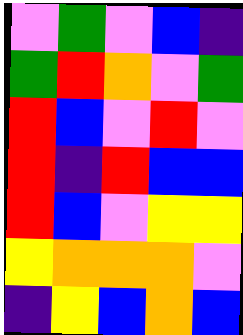[["violet", "green", "violet", "blue", "indigo"], ["green", "red", "orange", "violet", "green"], ["red", "blue", "violet", "red", "violet"], ["red", "indigo", "red", "blue", "blue"], ["red", "blue", "violet", "yellow", "yellow"], ["yellow", "orange", "orange", "orange", "violet"], ["indigo", "yellow", "blue", "orange", "blue"]]